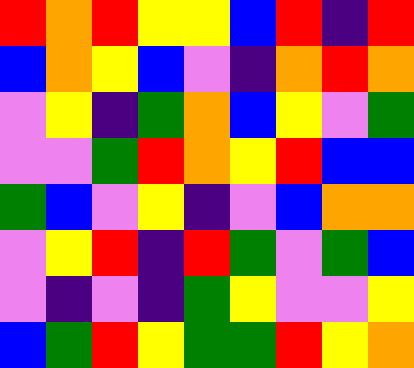[["red", "orange", "red", "yellow", "yellow", "blue", "red", "indigo", "red"], ["blue", "orange", "yellow", "blue", "violet", "indigo", "orange", "red", "orange"], ["violet", "yellow", "indigo", "green", "orange", "blue", "yellow", "violet", "green"], ["violet", "violet", "green", "red", "orange", "yellow", "red", "blue", "blue"], ["green", "blue", "violet", "yellow", "indigo", "violet", "blue", "orange", "orange"], ["violet", "yellow", "red", "indigo", "red", "green", "violet", "green", "blue"], ["violet", "indigo", "violet", "indigo", "green", "yellow", "violet", "violet", "yellow"], ["blue", "green", "red", "yellow", "green", "green", "red", "yellow", "orange"]]